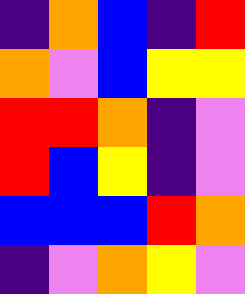[["indigo", "orange", "blue", "indigo", "red"], ["orange", "violet", "blue", "yellow", "yellow"], ["red", "red", "orange", "indigo", "violet"], ["red", "blue", "yellow", "indigo", "violet"], ["blue", "blue", "blue", "red", "orange"], ["indigo", "violet", "orange", "yellow", "violet"]]